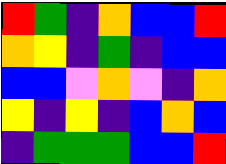[["red", "green", "indigo", "orange", "blue", "blue", "red"], ["orange", "yellow", "indigo", "green", "indigo", "blue", "blue"], ["blue", "blue", "violet", "orange", "violet", "indigo", "orange"], ["yellow", "indigo", "yellow", "indigo", "blue", "orange", "blue"], ["indigo", "green", "green", "green", "blue", "blue", "red"]]